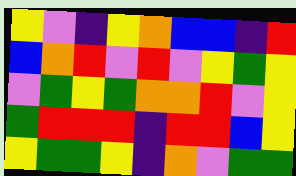[["yellow", "violet", "indigo", "yellow", "orange", "blue", "blue", "indigo", "red"], ["blue", "orange", "red", "violet", "red", "violet", "yellow", "green", "yellow"], ["violet", "green", "yellow", "green", "orange", "orange", "red", "violet", "yellow"], ["green", "red", "red", "red", "indigo", "red", "red", "blue", "yellow"], ["yellow", "green", "green", "yellow", "indigo", "orange", "violet", "green", "green"]]